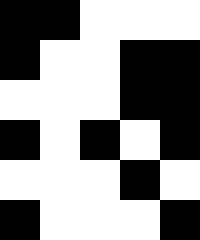[["black", "black", "white", "white", "white"], ["black", "white", "white", "black", "black"], ["white", "white", "white", "black", "black"], ["black", "white", "black", "white", "black"], ["white", "white", "white", "black", "white"], ["black", "white", "white", "white", "black"]]